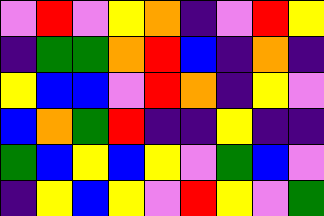[["violet", "red", "violet", "yellow", "orange", "indigo", "violet", "red", "yellow"], ["indigo", "green", "green", "orange", "red", "blue", "indigo", "orange", "indigo"], ["yellow", "blue", "blue", "violet", "red", "orange", "indigo", "yellow", "violet"], ["blue", "orange", "green", "red", "indigo", "indigo", "yellow", "indigo", "indigo"], ["green", "blue", "yellow", "blue", "yellow", "violet", "green", "blue", "violet"], ["indigo", "yellow", "blue", "yellow", "violet", "red", "yellow", "violet", "green"]]